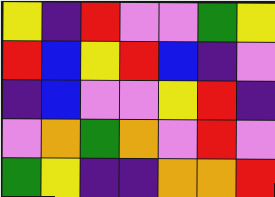[["yellow", "indigo", "red", "violet", "violet", "green", "yellow"], ["red", "blue", "yellow", "red", "blue", "indigo", "violet"], ["indigo", "blue", "violet", "violet", "yellow", "red", "indigo"], ["violet", "orange", "green", "orange", "violet", "red", "violet"], ["green", "yellow", "indigo", "indigo", "orange", "orange", "red"]]